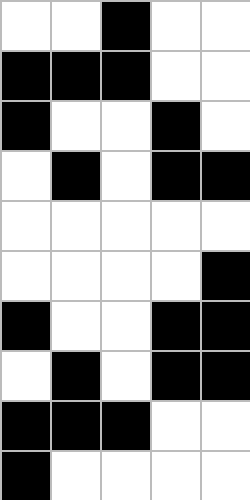[["white", "white", "black", "white", "white"], ["black", "black", "black", "white", "white"], ["black", "white", "white", "black", "white"], ["white", "black", "white", "black", "black"], ["white", "white", "white", "white", "white"], ["white", "white", "white", "white", "black"], ["black", "white", "white", "black", "black"], ["white", "black", "white", "black", "black"], ["black", "black", "black", "white", "white"], ["black", "white", "white", "white", "white"]]